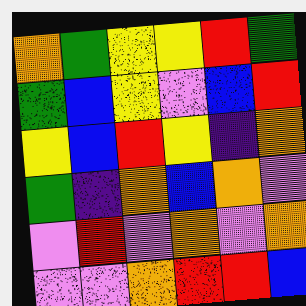[["orange", "green", "yellow", "yellow", "red", "green"], ["green", "blue", "yellow", "violet", "blue", "red"], ["yellow", "blue", "red", "yellow", "indigo", "orange"], ["green", "indigo", "orange", "blue", "orange", "violet"], ["violet", "red", "violet", "orange", "violet", "orange"], ["violet", "violet", "orange", "red", "red", "blue"]]